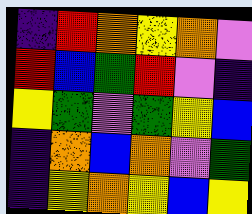[["indigo", "red", "orange", "yellow", "orange", "violet"], ["red", "blue", "green", "red", "violet", "indigo"], ["yellow", "green", "violet", "green", "yellow", "blue"], ["indigo", "orange", "blue", "orange", "violet", "green"], ["indigo", "yellow", "orange", "yellow", "blue", "yellow"]]